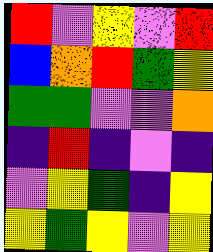[["red", "violet", "yellow", "violet", "red"], ["blue", "orange", "red", "green", "yellow"], ["green", "green", "violet", "violet", "orange"], ["indigo", "red", "indigo", "violet", "indigo"], ["violet", "yellow", "green", "indigo", "yellow"], ["yellow", "green", "yellow", "violet", "yellow"]]